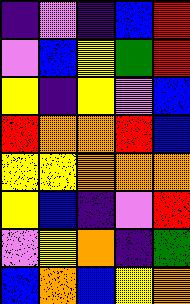[["indigo", "violet", "indigo", "blue", "red"], ["violet", "blue", "yellow", "green", "red"], ["yellow", "indigo", "yellow", "violet", "blue"], ["red", "orange", "orange", "red", "blue"], ["yellow", "yellow", "orange", "orange", "orange"], ["yellow", "blue", "indigo", "violet", "red"], ["violet", "yellow", "orange", "indigo", "green"], ["blue", "orange", "blue", "yellow", "orange"]]